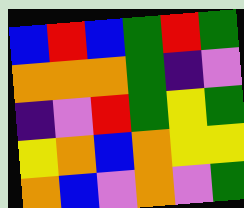[["blue", "red", "blue", "green", "red", "green"], ["orange", "orange", "orange", "green", "indigo", "violet"], ["indigo", "violet", "red", "green", "yellow", "green"], ["yellow", "orange", "blue", "orange", "yellow", "yellow"], ["orange", "blue", "violet", "orange", "violet", "green"]]